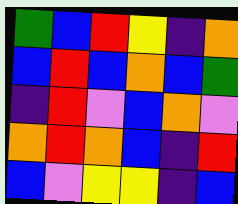[["green", "blue", "red", "yellow", "indigo", "orange"], ["blue", "red", "blue", "orange", "blue", "green"], ["indigo", "red", "violet", "blue", "orange", "violet"], ["orange", "red", "orange", "blue", "indigo", "red"], ["blue", "violet", "yellow", "yellow", "indigo", "blue"]]